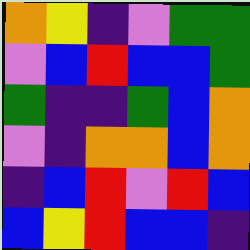[["orange", "yellow", "indigo", "violet", "green", "green"], ["violet", "blue", "red", "blue", "blue", "green"], ["green", "indigo", "indigo", "green", "blue", "orange"], ["violet", "indigo", "orange", "orange", "blue", "orange"], ["indigo", "blue", "red", "violet", "red", "blue"], ["blue", "yellow", "red", "blue", "blue", "indigo"]]